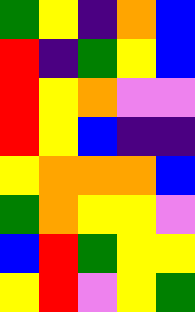[["green", "yellow", "indigo", "orange", "blue"], ["red", "indigo", "green", "yellow", "blue"], ["red", "yellow", "orange", "violet", "violet"], ["red", "yellow", "blue", "indigo", "indigo"], ["yellow", "orange", "orange", "orange", "blue"], ["green", "orange", "yellow", "yellow", "violet"], ["blue", "red", "green", "yellow", "yellow"], ["yellow", "red", "violet", "yellow", "green"]]